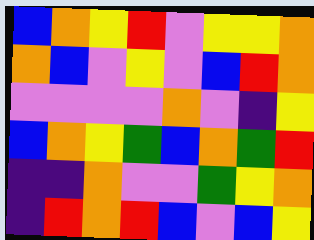[["blue", "orange", "yellow", "red", "violet", "yellow", "yellow", "orange"], ["orange", "blue", "violet", "yellow", "violet", "blue", "red", "orange"], ["violet", "violet", "violet", "violet", "orange", "violet", "indigo", "yellow"], ["blue", "orange", "yellow", "green", "blue", "orange", "green", "red"], ["indigo", "indigo", "orange", "violet", "violet", "green", "yellow", "orange"], ["indigo", "red", "orange", "red", "blue", "violet", "blue", "yellow"]]